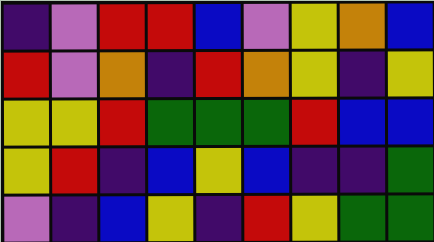[["indigo", "violet", "red", "red", "blue", "violet", "yellow", "orange", "blue"], ["red", "violet", "orange", "indigo", "red", "orange", "yellow", "indigo", "yellow"], ["yellow", "yellow", "red", "green", "green", "green", "red", "blue", "blue"], ["yellow", "red", "indigo", "blue", "yellow", "blue", "indigo", "indigo", "green"], ["violet", "indigo", "blue", "yellow", "indigo", "red", "yellow", "green", "green"]]